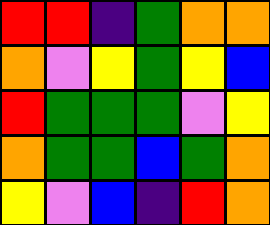[["red", "red", "indigo", "green", "orange", "orange"], ["orange", "violet", "yellow", "green", "yellow", "blue"], ["red", "green", "green", "green", "violet", "yellow"], ["orange", "green", "green", "blue", "green", "orange"], ["yellow", "violet", "blue", "indigo", "red", "orange"]]